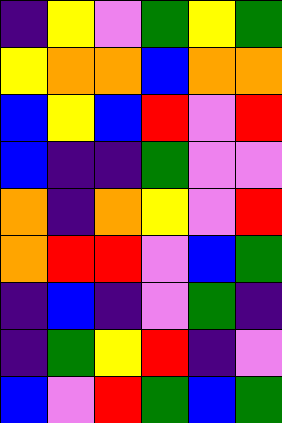[["indigo", "yellow", "violet", "green", "yellow", "green"], ["yellow", "orange", "orange", "blue", "orange", "orange"], ["blue", "yellow", "blue", "red", "violet", "red"], ["blue", "indigo", "indigo", "green", "violet", "violet"], ["orange", "indigo", "orange", "yellow", "violet", "red"], ["orange", "red", "red", "violet", "blue", "green"], ["indigo", "blue", "indigo", "violet", "green", "indigo"], ["indigo", "green", "yellow", "red", "indigo", "violet"], ["blue", "violet", "red", "green", "blue", "green"]]